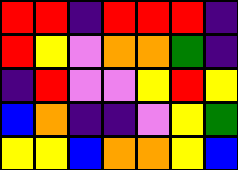[["red", "red", "indigo", "red", "red", "red", "indigo"], ["red", "yellow", "violet", "orange", "orange", "green", "indigo"], ["indigo", "red", "violet", "violet", "yellow", "red", "yellow"], ["blue", "orange", "indigo", "indigo", "violet", "yellow", "green"], ["yellow", "yellow", "blue", "orange", "orange", "yellow", "blue"]]